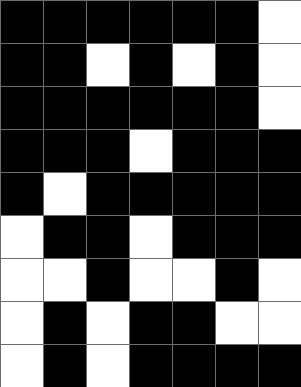[["black", "black", "black", "black", "black", "black", "white"], ["black", "black", "white", "black", "white", "black", "white"], ["black", "black", "black", "black", "black", "black", "white"], ["black", "black", "black", "white", "black", "black", "black"], ["black", "white", "black", "black", "black", "black", "black"], ["white", "black", "black", "white", "black", "black", "black"], ["white", "white", "black", "white", "white", "black", "white"], ["white", "black", "white", "black", "black", "white", "white"], ["white", "black", "white", "black", "black", "black", "black"]]